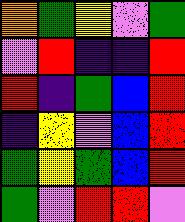[["orange", "green", "yellow", "violet", "green"], ["violet", "red", "indigo", "indigo", "red"], ["red", "indigo", "green", "blue", "red"], ["indigo", "yellow", "violet", "blue", "red"], ["green", "yellow", "green", "blue", "red"], ["green", "violet", "red", "red", "violet"]]